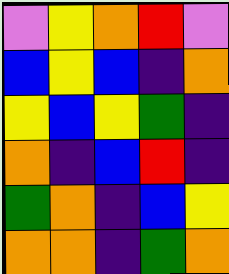[["violet", "yellow", "orange", "red", "violet"], ["blue", "yellow", "blue", "indigo", "orange"], ["yellow", "blue", "yellow", "green", "indigo"], ["orange", "indigo", "blue", "red", "indigo"], ["green", "orange", "indigo", "blue", "yellow"], ["orange", "orange", "indigo", "green", "orange"]]